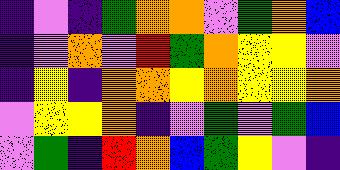[["indigo", "violet", "indigo", "green", "orange", "orange", "violet", "green", "orange", "blue"], ["indigo", "violet", "orange", "violet", "red", "green", "orange", "yellow", "yellow", "violet"], ["indigo", "yellow", "indigo", "orange", "orange", "yellow", "orange", "yellow", "yellow", "orange"], ["violet", "yellow", "yellow", "orange", "indigo", "violet", "green", "violet", "green", "blue"], ["violet", "green", "indigo", "red", "orange", "blue", "green", "yellow", "violet", "indigo"]]